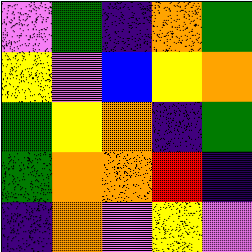[["violet", "green", "indigo", "orange", "green"], ["yellow", "violet", "blue", "yellow", "orange"], ["green", "yellow", "orange", "indigo", "green"], ["green", "orange", "orange", "red", "indigo"], ["indigo", "orange", "violet", "yellow", "violet"]]